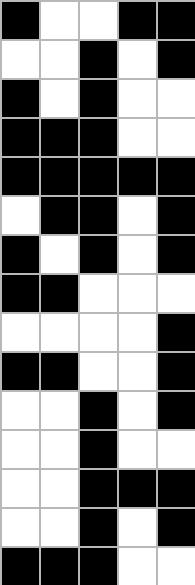[["black", "white", "white", "black", "black"], ["white", "white", "black", "white", "black"], ["black", "white", "black", "white", "white"], ["black", "black", "black", "white", "white"], ["black", "black", "black", "black", "black"], ["white", "black", "black", "white", "black"], ["black", "white", "black", "white", "black"], ["black", "black", "white", "white", "white"], ["white", "white", "white", "white", "black"], ["black", "black", "white", "white", "black"], ["white", "white", "black", "white", "black"], ["white", "white", "black", "white", "white"], ["white", "white", "black", "black", "black"], ["white", "white", "black", "white", "black"], ["black", "black", "black", "white", "white"]]